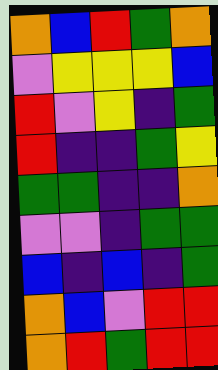[["orange", "blue", "red", "green", "orange"], ["violet", "yellow", "yellow", "yellow", "blue"], ["red", "violet", "yellow", "indigo", "green"], ["red", "indigo", "indigo", "green", "yellow"], ["green", "green", "indigo", "indigo", "orange"], ["violet", "violet", "indigo", "green", "green"], ["blue", "indigo", "blue", "indigo", "green"], ["orange", "blue", "violet", "red", "red"], ["orange", "red", "green", "red", "red"]]